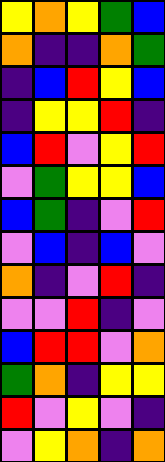[["yellow", "orange", "yellow", "green", "blue"], ["orange", "indigo", "indigo", "orange", "green"], ["indigo", "blue", "red", "yellow", "blue"], ["indigo", "yellow", "yellow", "red", "indigo"], ["blue", "red", "violet", "yellow", "red"], ["violet", "green", "yellow", "yellow", "blue"], ["blue", "green", "indigo", "violet", "red"], ["violet", "blue", "indigo", "blue", "violet"], ["orange", "indigo", "violet", "red", "indigo"], ["violet", "violet", "red", "indigo", "violet"], ["blue", "red", "red", "violet", "orange"], ["green", "orange", "indigo", "yellow", "yellow"], ["red", "violet", "yellow", "violet", "indigo"], ["violet", "yellow", "orange", "indigo", "orange"]]